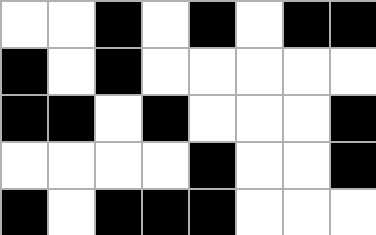[["white", "white", "black", "white", "black", "white", "black", "black"], ["black", "white", "black", "white", "white", "white", "white", "white"], ["black", "black", "white", "black", "white", "white", "white", "black"], ["white", "white", "white", "white", "black", "white", "white", "black"], ["black", "white", "black", "black", "black", "white", "white", "white"]]